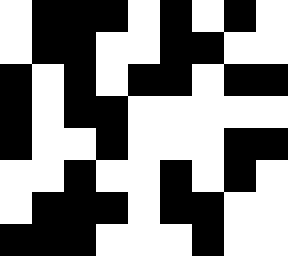[["white", "black", "black", "black", "white", "black", "white", "black", "white"], ["white", "black", "black", "white", "white", "black", "black", "white", "white"], ["black", "white", "black", "white", "black", "black", "white", "black", "black"], ["black", "white", "black", "black", "white", "white", "white", "white", "white"], ["black", "white", "white", "black", "white", "white", "white", "black", "black"], ["white", "white", "black", "white", "white", "black", "white", "black", "white"], ["white", "black", "black", "black", "white", "black", "black", "white", "white"], ["black", "black", "black", "white", "white", "white", "black", "white", "white"]]